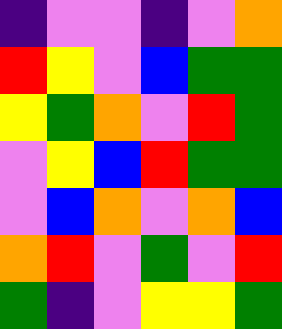[["indigo", "violet", "violet", "indigo", "violet", "orange"], ["red", "yellow", "violet", "blue", "green", "green"], ["yellow", "green", "orange", "violet", "red", "green"], ["violet", "yellow", "blue", "red", "green", "green"], ["violet", "blue", "orange", "violet", "orange", "blue"], ["orange", "red", "violet", "green", "violet", "red"], ["green", "indigo", "violet", "yellow", "yellow", "green"]]